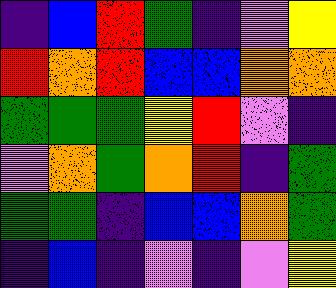[["indigo", "blue", "red", "green", "indigo", "violet", "yellow"], ["red", "orange", "red", "blue", "blue", "orange", "orange"], ["green", "green", "green", "yellow", "red", "violet", "indigo"], ["violet", "orange", "green", "orange", "red", "indigo", "green"], ["green", "green", "indigo", "blue", "blue", "orange", "green"], ["indigo", "blue", "indigo", "violet", "indigo", "violet", "yellow"]]